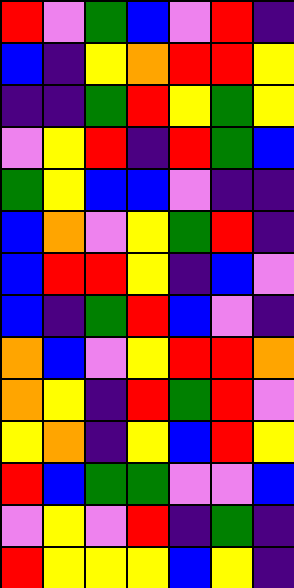[["red", "violet", "green", "blue", "violet", "red", "indigo"], ["blue", "indigo", "yellow", "orange", "red", "red", "yellow"], ["indigo", "indigo", "green", "red", "yellow", "green", "yellow"], ["violet", "yellow", "red", "indigo", "red", "green", "blue"], ["green", "yellow", "blue", "blue", "violet", "indigo", "indigo"], ["blue", "orange", "violet", "yellow", "green", "red", "indigo"], ["blue", "red", "red", "yellow", "indigo", "blue", "violet"], ["blue", "indigo", "green", "red", "blue", "violet", "indigo"], ["orange", "blue", "violet", "yellow", "red", "red", "orange"], ["orange", "yellow", "indigo", "red", "green", "red", "violet"], ["yellow", "orange", "indigo", "yellow", "blue", "red", "yellow"], ["red", "blue", "green", "green", "violet", "violet", "blue"], ["violet", "yellow", "violet", "red", "indigo", "green", "indigo"], ["red", "yellow", "yellow", "yellow", "blue", "yellow", "indigo"]]